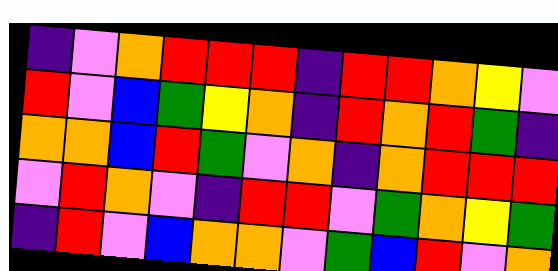[["indigo", "violet", "orange", "red", "red", "red", "indigo", "red", "red", "orange", "yellow", "violet"], ["red", "violet", "blue", "green", "yellow", "orange", "indigo", "red", "orange", "red", "green", "indigo"], ["orange", "orange", "blue", "red", "green", "violet", "orange", "indigo", "orange", "red", "red", "red"], ["violet", "red", "orange", "violet", "indigo", "red", "red", "violet", "green", "orange", "yellow", "green"], ["indigo", "red", "violet", "blue", "orange", "orange", "violet", "green", "blue", "red", "violet", "orange"]]